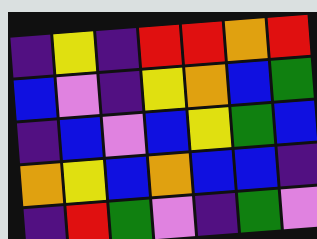[["indigo", "yellow", "indigo", "red", "red", "orange", "red"], ["blue", "violet", "indigo", "yellow", "orange", "blue", "green"], ["indigo", "blue", "violet", "blue", "yellow", "green", "blue"], ["orange", "yellow", "blue", "orange", "blue", "blue", "indigo"], ["indigo", "red", "green", "violet", "indigo", "green", "violet"]]